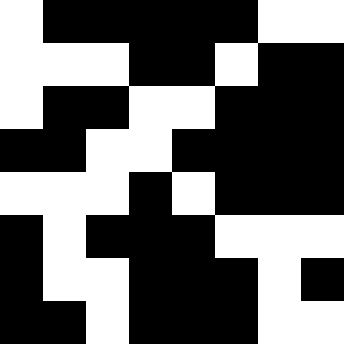[["white", "black", "black", "black", "black", "black", "white", "white"], ["white", "white", "white", "black", "black", "white", "black", "black"], ["white", "black", "black", "white", "white", "black", "black", "black"], ["black", "black", "white", "white", "black", "black", "black", "black"], ["white", "white", "white", "black", "white", "black", "black", "black"], ["black", "white", "black", "black", "black", "white", "white", "white"], ["black", "white", "white", "black", "black", "black", "white", "black"], ["black", "black", "white", "black", "black", "black", "white", "white"]]